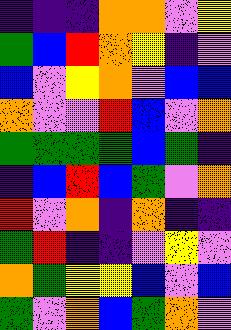[["indigo", "indigo", "indigo", "orange", "orange", "violet", "yellow"], ["green", "blue", "red", "orange", "yellow", "indigo", "violet"], ["blue", "violet", "yellow", "orange", "violet", "blue", "blue"], ["orange", "violet", "violet", "red", "blue", "violet", "orange"], ["green", "green", "green", "green", "blue", "green", "indigo"], ["indigo", "blue", "red", "blue", "green", "violet", "orange"], ["red", "violet", "orange", "indigo", "orange", "indigo", "indigo"], ["green", "red", "indigo", "indigo", "violet", "yellow", "violet"], ["orange", "green", "yellow", "yellow", "blue", "violet", "blue"], ["green", "violet", "orange", "blue", "green", "orange", "violet"]]